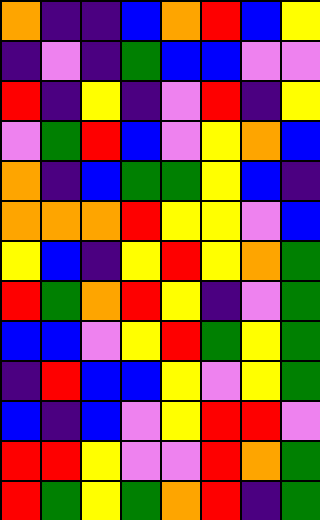[["orange", "indigo", "indigo", "blue", "orange", "red", "blue", "yellow"], ["indigo", "violet", "indigo", "green", "blue", "blue", "violet", "violet"], ["red", "indigo", "yellow", "indigo", "violet", "red", "indigo", "yellow"], ["violet", "green", "red", "blue", "violet", "yellow", "orange", "blue"], ["orange", "indigo", "blue", "green", "green", "yellow", "blue", "indigo"], ["orange", "orange", "orange", "red", "yellow", "yellow", "violet", "blue"], ["yellow", "blue", "indigo", "yellow", "red", "yellow", "orange", "green"], ["red", "green", "orange", "red", "yellow", "indigo", "violet", "green"], ["blue", "blue", "violet", "yellow", "red", "green", "yellow", "green"], ["indigo", "red", "blue", "blue", "yellow", "violet", "yellow", "green"], ["blue", "indigo", "blue", "violet", "yellow", "red", "red", "violet"], ["red", "red", "yellow", "violet", "violet", "red", "orange", "green"], ["red", "green", "yellow", "green", "orange", "red", "indigo", "green"]]